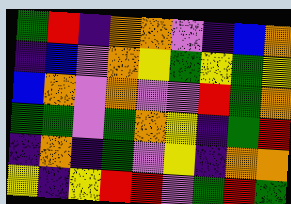[["green", "red", "indigo", "orange", "orange", "violet", "indigo", "blue", "orange"], ["indigo", "blue", "violet", "orange", "yellow", "green", "yellow", "green", "yellow"], ["blue", "orange", "violet", "orange", "violet", "violet", "red", "green", "orange"], ["green", "green", "violet", "green", "orange", "yellow", "indigo", "green", "red"], ["indigo", "orange", "indigo", "green", "violet", "yellow", "indigo", "orange", "orange"], ["yellow", "indigo", "yellow", "red", "red", "violet", "green", "red", "green"]]